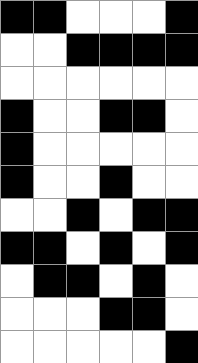[["black", "black", "white", "white", "white", "black"], ["white", "white", "black", "black", "black", "black"], ["white", "white", "white", "white", "white", "white"], ["black", "white", "white", "black", "black", "white"], ["black", "white", "white", "white", "white", "white"], ["black", "white", "white", "black", "white", "white"], ["white", "white", "black", "white", "black", "black"], ["black", "black", "white", "black", "white", "black"], ["white", "black", "black", "white", "black", "white"], ["white", "white", "white", "black", "black", "white"], ["white", "white", "white", "white", "white", "black"]]